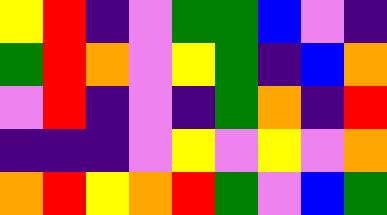[["yellow", "red", "indigo", "violet", "green", "green", "blue", "violet", "indigo"], ["green", "red", "orange", "violet", "yellow", "green", "indigo", "blue", "orange"], ["violet", "red", "indigo", "violet", "indigo", "green", "orange", "indigo", "red"], ["indigo", "indigo", "indigo", "violet", "yellow", "violet", "yellow", "violet", "orange"], ["orange", "red", "yellow", "orange", "red", "green", "violet", "blue", "green"]]